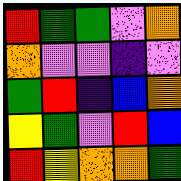[["red", "green", "green", "violet", "orange"], ["orange", "violet", "violet", "indigo", "violet"], ["green", "red", "indigo", "blue", "orange"], ["yellow", "green", "violet", "red", "blue"], ["red", "yellow", "orange", "orange", "green"]]